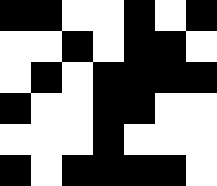[["black", "black", "white", "white", "black", "white", "black"], ["white", "white", "black", "white", "black", "black", "white"], ["white", "black", "white", "black", "black", "black", "black"], ["black", "white", "white", "black", "black", "white", "white"], ["white", "white", "white", "black", "white", "white", "white"], ["black", "white", "black", "black", "black", "black", "white"]]